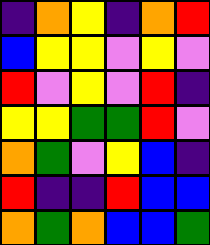[["indigo", "orange", "yellow", "indigo", "orange", "red"], ["blue", "yellow", "yellow", "violet", "yellow", "violet"], ["red", "violet", "yellow", "violet", "red", "indigo"], ["yellow", "yellow", "green", "green", "red", "violet"], ["orange", "green", "violet", "yellow", "blue", "indigo"], ["red", "indigo", "indigo", "red", "blue", "blue"], ["orange", "green", "orange", "blue", "blue", "green"]]